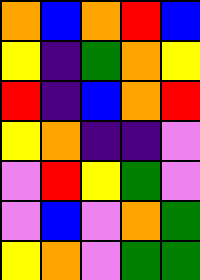[["orange", "blue", "orange", "red", "blue"], ["yellow", "indigo", "green", "orange", "yellow"], ["red", "indigo", "blue", "orange", "red"], ["yellow", "orange", "indigo", "indigo", "violet"], ["violet", "red", "yellow", "green", "violet"], ["violet", "blue", "violet", "orange", "green"], ["yellow", "orange", "violet", "green", "green"]]